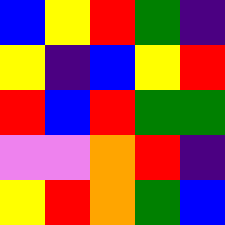[["blue", "yellow", "red", "green", "indigo"], ["yellow", "indigo", "blue", "yellow", "red"], ["red", "blue", "red", "green", "green"], ["violet", "violet", "orange", "red", "indigo"], ["yellow", "red", "orange", "green", "blue"]]